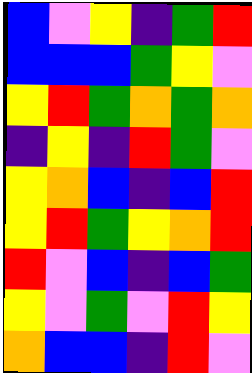[["blue", "violet", "yellow", "indigo", "green", "red"], ["blue", "blue", "blue", "green", "yellow", "violet"], ["yellow", "red", "green", "orange", "green", "orange"], ["indigo", "yellow", "indigo", "red", "green", "violet"], ["yellow", "orange", "blue", "indigo", "blue", "red"], ["yellow", "red", "green", "yellow", "orange", "red"], ["red", "violet", "blue", "indigo", "blue", "green"], ["yellow", "violet", "green", "violet", "red", "yellow"], ["orange", "blue", "blue", "indigo", "red", "violet"]]